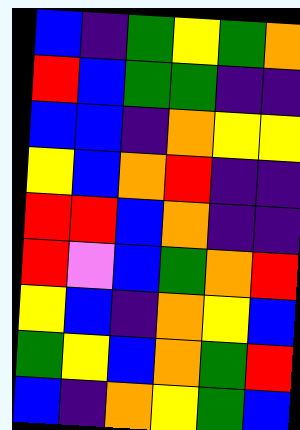[["blue", "indigo", "green", "yellow", "green", "orange"], ["red", "blue", "green", "green", "indigo", "indigo"], ["blue", "blue", "indigo", "orange", "yellow", "yellow"], ["yellow", "blue", "orange", "red", "indigo", "indigo"], ["red", "red", "blue", "orange", "indigo", "indigo"], ["red", "violet", "blue", "green", "orange", "red"], ["yellow", "blue", "indigo", "orange", "yellow", "blue"], ["green", "yellow", "blue", "orange", "green", "red"], ["blue", "indigo", "orange", "yellow", "green", "blue"]]